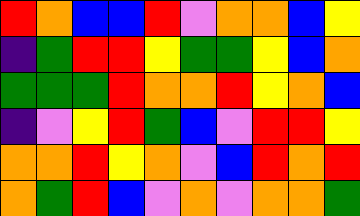[["red", "orange", "blue", "blue", "red", "violet", "orange", "orange", "blue", "yellow"], ["indigo", "green", "red", "red", "yellow", "green", "green", "yellow", "blue", "orange"], ["green", "green", "green", "red", "orange", "orange", "red", "yellow", "orange", "blue"], ["indigo", "violet", "yellow", "red", "green", "blue", "violet", "red", "red", "yellow"], ["orange", "orange", "red", "yellow", "orange", "violet", "blue", "red", "orange", "red"], ["orange", "green", "red", "blue", "violet", "orange", "violet", "orange", "orange", "green"]]